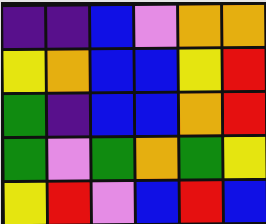[["indigo", "indigo", "blue", "violet", "orange", "orange"], ["yellow", "orange", "blue", "blue", "yellow", "red"], ["green", "indigo", "blue", "blue", "orange", "red"], ["green", "violet", "green", "orange", "green", "yellow"], ["yellow", "red", "violet", "blue", "red", "blue"]]